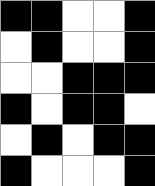[["black", "black", "white", "white", "black"], ["white", "black", "white", "white", "black"], ["white", "white", "black", "black", "black"], ["black", "white", "black", "black", "white"], ["white", "black", "white", "black", "black"], ["black", "white", "white", "white", "black"]]